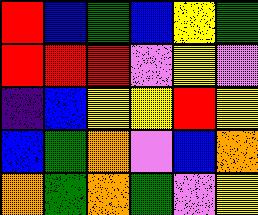[["red", "blue", "green", "blue", "yellow", "green"], ["red", "red", "red", "violet", "yellow", "violet"], ["indigo", "blue", "yellow", "yellow", "red", "yellow"], ["blue", "green", "orange", "violet", "blue", "orange"], ["orange", "green", "orange", "green", "violet", "yellow"]]